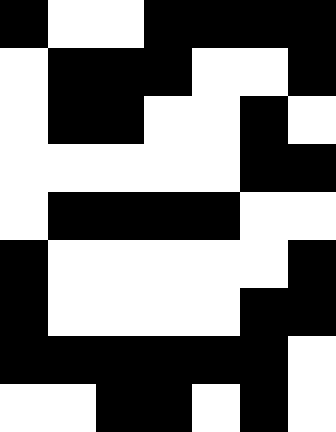[["black", "white", "white", "black", "black", "black", "black"], ["white", "black", "black", "black", "white", "white", "black"], ["white", "black", "black", "white", "white", "black", "white"], ["white", "white", "white", "white", "white", "black", "black"], ["white", "black", "black", "black", "black", "white", "white"], ["black", "white", "white", "white", "white", "white", "black"], ["black", "white", "white", "white", "white", "black", "black"], ["black", "black", "black", "black", "black", "black", "white"], ["white", "white", "black", "black", "white", "black", "white"]]